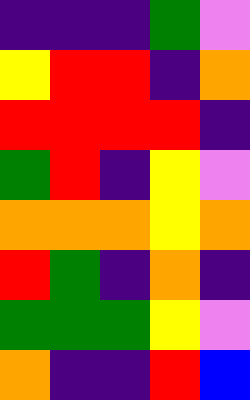[["indigo", "indigo", "indigo", "green", "violet"], ["yellow", "red", "red", "indigo", "orange"], ["red", "red", "red", "red", "indigo"], ["green", "red", "indigo", "yellow", "violet"], ["orange", "orange", "orange", "yellow", "orange"], ["red", "green", "indigo", "orange", "indigo"], ["green", "green", "green", "yellow", "violet"], ["orange", "indigo", "indigo", "red", "blue"]]